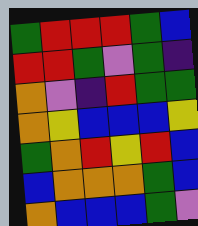[["green", "red", "red", "red", "green", "blue"], ["red", "red", "green", "violet", "green", "indigo"], ["orange", "violet", "indigo", "red", "green", "green"], ["orange", "yellow", "blue", "blue", "blue", "yellow"], ["green", "orange", "red", "yellow", "red", "blue"], ["blue", "orange", "orange", "orange", "green", "blue"], ["orange", "blue", "blue", "blue", "green", "violet"]]